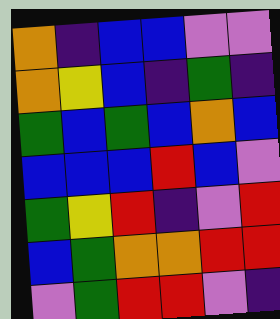[["orange", "indigo", "blue", "blue", "violet", "violet"], ["orange", "yellow", "blue", "indigo", "green", "indigo"], ["green", "blue", "green", "blue", "orange", "blue"], ["blue", "blue", "blue", "red", "blue", "violet"], ["green", "yellow", "red", "indigo", "violet", "red"], ["blue", "green", "orange", "orange", "red", "red"], ["violet", "green", "red", "red", "violet", "indigo"]]